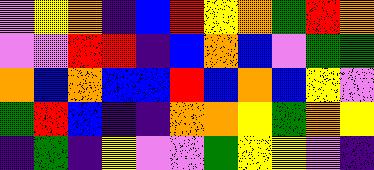[["violet", "yellow", "orange", "indigo", "blue", "red", "yellow", "orange", "green", "red", "orange"], ["violet", "violet", "red", "red", "indigo", "blue", "orange", "blue", "violet", "green", "green"], ["orange", "blue", "orange", "blue", "blue", "red", "blue", "orange", "blue", "yellow", "violet"], ["green", "red", "blue", "indigo", "indigo", "orange", "orange", "yellow", "green", "orange", "yellow"], ["indigo", "green", "indigo", "yellow", "violet", "violet", "green", "yellow", "yellow", "violet", "indigo"]]